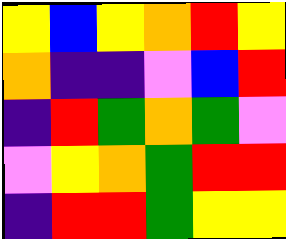[["yellow", "blue", "yellow", "orange", "red", "yellow"], ["orange", "indigo", "indigo", "violet", "blue", "red"], ["indigo", "red", "green", "orange", "green", "violet"], ["violet", "yellow", "orange", "green", "red", "red"], ["indigo", "red", "red", "green", "yellow", "yellow"]]